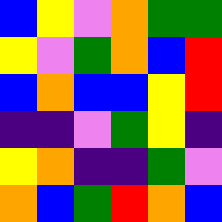[["blue", "yellow", "violet", "orange", "green", "green"], ["yellow", "violet", "green", "orange", "blue", "red"], ["blue", "orange", "blue", "blue", "yellow", "red"], ["indigo", "indigo", "violet", "green", "yellow", "indigo"], ["yellow", "orange", "indigo", "indigo", "green", "violet"], ["orange", "blue", "green", "red", "orange", "blue"]]